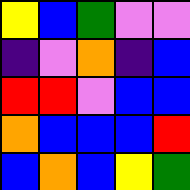[["yellow", "blue", "green", "violet", "violet"], ["indigo", "violet", "orange", "indigo", "blue"], ["red", "red", "violet", "blue", "blue"], ["orange", "blue", "blue", "blue", "red"], ["blue", "orange", "blue", "yellow", "green"]]